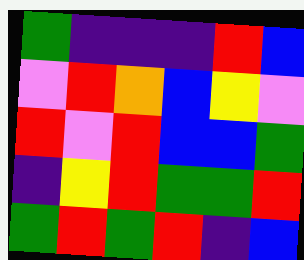[["green", "indigo", "indigo", "indigo", "red", "blue"], ["violet", "red", "orange", "blue", "yellow", "violet"], ["red", "violet", "red", "blue", "blue", "green"], ["indigo", "yellow", "red", "green", "green", "red"], ["green", "red", "green", "red", "indigo", "blue"]]